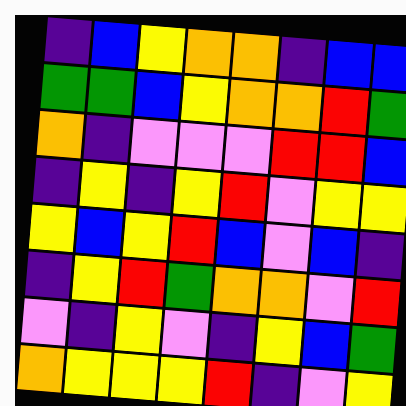[["indigo", "blue", "yellow", "orange", "orange", "indigo", "blue", "blue"], ["green", "green", "blue", "yellow", "orange", "orange", "red", "green"], ["orange", "indigo", "violet", "violet", "violet", "red", "red", "blue"], ["indigo", "yellow", "indigo", "yellow", "red", "violet", "yellow", "yellow"], ["yellow", "blue", "yellow", "red", "blue", "violet", "blue", "indigo"], ["indigo", "yellow", "red", "green", "orange", "orange", "violet", "red"], ["violet", "indigo", "yellow", "violet", "indigo", "yellow", "blue", "green"], ["orange", "yellow", "yellow", "yellow", "red", "indigo", "violet", "yellow"]]